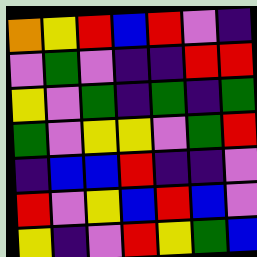[["orange", "yellow", "red", "blue", "red", "violet", "indigo"], ["violet", "green", "violet", "indigo", "indigo", "red", "red"], ["yellow", "violet", "green", "indigo", "green", "indigo", "green"], ["green", "violet", "yellow", "yellow", "violet", "green", "red"], ["indigo", "blue", "blue", "red", "indigo", "indigo", "violet"], ["red", "violet", "yellow", "blue", "red", "blue", "violet"], ["yellow", "indigo", "violet", "red", "yellow", "green", "blue"]]